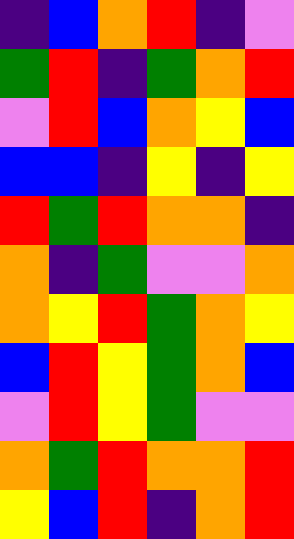[["indigo", "blue", "orange", "red", "indigo", "violet"], ["green", "red", "indigo", "green", "orange", "red"], ["violet", "red", "blue", "orange", "yellow", "blue"], ["blue", "blue", "indigo", "yellow", "indigo", "yellow"], ["red", "green", "red", "orange", "orange", "indigo"], ["orange", "indigo", "green", "violet", "violet", "orange"], ["orange", "yellow", "red", "green", "orange", "yellow"], ["blue", "red", "yellow", "green", "orange", "blue"], ["violet", "red", "yellow", "green", "violet", "violet"], ["orange", "green", "red", "orange", "orange", "red"], ["yellow", "blue", "red", "indigo", "orange", "red"]]